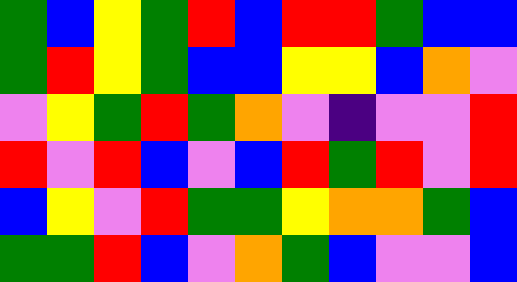[["green", "blue", "yellow", "green", "red", "blue", "red", "red", "green", "blue", "blue"], ["green", "red", "yellow", "green", "blue", "blue", "yellow", "yellow", "blue", "orange", "violet"], ["violet", "yellow", "green", "red", "green", "orange", "violet", "indigo", "violet", "violet", "red"], ["red", "violet", "red", "blue", "violet", "blue", "red", "green", "red", "violet", "red"], ["blue", "yellow", "violet", "red", "green", "green", "yellow", "orange", "orange", "green", "blue"], ["green", "green", "red", "blue", "violet", "orange", "green", "blue", "violet", "violet", "blue"]]